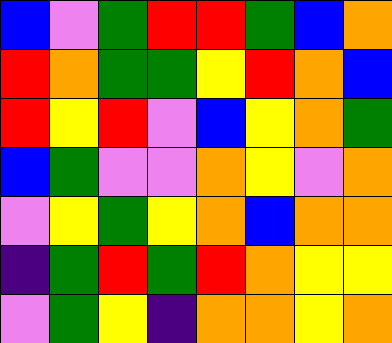[["blue", "violet", "green", "red", "red", "green", "blue", "orange"], ["red", "orange", "green", "green", "yellow", "red", "orange", "blue"], ["red", "yellow", "red", "violet", "blue", "yellow", "orange", "green"], ["blue", "green", "violet", "violet", "orange", "yellow", "violet", "orange"], ["violet", "yellow", "green", "yellow", "orange", "blue", "orange", "orange"], ["indigo", "green", "red", "green", "red", "orange", "yellow", "yellow"], ["violet", "green", "yellow", "indigo", "orange", "orange", "yellow", "orange"]]